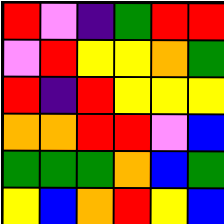[["red", "violet", "indigo", "green", "red", "red"], ["violet", "red", "yellow", "yellow", "orange", "green"], ["red", "indigo", "red", "yellow", "yellow", "yellow"], ["orange", "orange", "red", "red", "violet", "blue"], ["green", "green", "green", "orange", "blue", "green"], ["yellow", "blue", "orange", "red", "yellow", "blue"]]